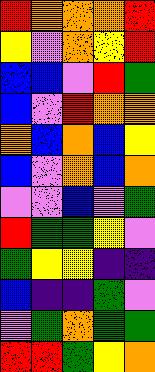[["red", "orange", "orange", "orange", "red"], ["yellow", "violet", "orange", "yellow", "red"], ["blue", "blue", "violet", "red", "green"], ["blue", "violet", "red", "orange", "orange"], ["orange", "blue", "orange", "blue", "yellow"], ["blue", "violet", "orange", "blue", "orange"], ["violet", "violet", "blue", "violet", "green"], ["red", "green", "green", "yellow", "violet"], ["green", "yellow", "yellow", "indigo", "indigo"], ["blue", "indigo", "indigo", "green", "violet"], ["violet", "green", "orange", "green", "green"], ["red", "red", "green", "yellow", "orange"]]